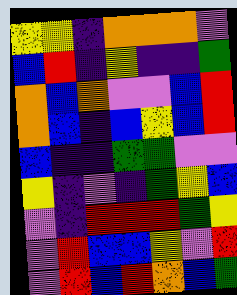[["yellow", "yellow", "indigo", "orange", "orange", "orange", "violet"], ["blue", "red", "indigo", "yellow", "indigo", "indigo", "green"], ["orange", "blue", "orange", "violet", "violet", "blue", "red"], ["orange", "blue", "indigo", "blue", "yellow", "blue", "red"], ["blue", "indigo", "indigo", "green", "green", "violet", "violet"], ["yellow", "indigo", "violet", "indigo", "green", "yellow", "blue"], ["violet", "indigo", "red", "red", "red", "green", "yellow"], ["violet", "red", "blue", "blue", "yellow", "violet", "red"], ["violet", "red", "blue", "red", "orange", "blue", "green"]]